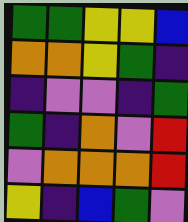[["green", "green", "yellow", "yellow", "blue"], ["orange", "orange", "yellow", "green", "indigo"], ["indigo", "violet", "violet", "indigo", "green"], ["green", "indigo", "orange", "violet", "red"], ["violet", "orange", "orange", "orange", "red"], ["yellow", "indigo", "blue", "green", "violet"]]